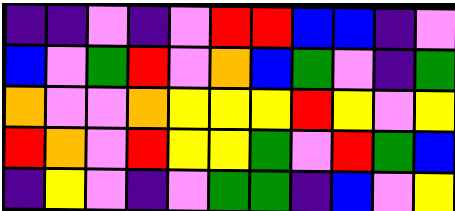[["indigo", "indigo", "violet", "indigo", "violet", "red", "red", "blue", "blue", "indigo", "violet"], ["blue", "violet", "green", "red", "violet", "orange", "blue", "green", "violet", "indigo", "green"], ["orange", "violet", "violet", "orange", "yellow", "yellow", "yellow", "red", "yellow", "violet", "yellow"], ["red", "orange", "violet", "red", "yellow", "yellow", "green", "violet", "red", "green", "blue"], ["indigo", "yellow", "violet", "indigo", "violet", "green", "green", "indigo", "blue", "violet", "yellow"]]